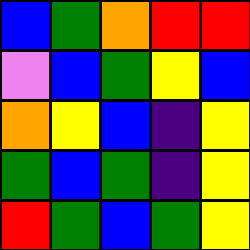[["blue", "green", "orange", "red", "red"], ["violet", "blue", "green", "yellow", "blue"], ["orange", "yellow", "blue", "indigo", "yellow"], ["green", "blue", "green", "indigo", "yellow"], ["red", "green", "blue", "green", "yellow"]]